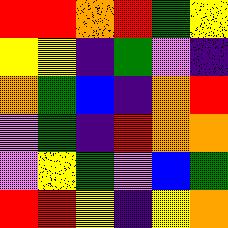[["red", "red", "orange", "red", "green", "yellow"], ["yellow", "yellow", "indigo", "green", "violet", "indigo"], ["orange", "green", "blue", "indigo", "orange", "red"], ["violet", "green", "indigo", "red", "orange", "orange"], ["violet", "yellow", "green", "violet", "blue", "green"], ["red", "red", "yellow", "indigo", "yellow", "orange"]]